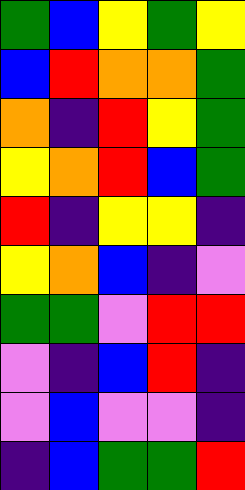[["green", "blue", "yellow", "green", "yellow"], ["blue", "red", "orange", "orange", "green"], ["orange", "indigo", "red", "yellow", "green"], ["yellow", "orange", "red", "blue", "green"], ["red", "indigo", "yellow", "yellow", "indigo"], ["yellow", "orange", "blue", "indigo", "violet"], ["green", "green", "violet", "red", "red"], ["violet", "indigo", "blue", "red", "indigo"], ["violet", "blue", "violet", "violet", "indigo"], ["indigo", "blue", "green", "green", "red"]]